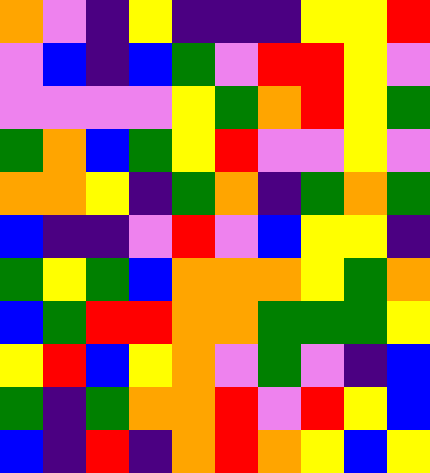[["orange", "violet", "indigo", "yellow", "indigo", "indigo", "indigo", "yellow", "yellow", "red"], ["violet", "blue", "indigo", "blue", "green", "violet", "red", "red", "yellow", "violet"], ["violet", "violet", "violet", "violet", "yellow", "green", "orange", "red", "yellow", "green"], ["green", "orange", "blue", "green", "yellow", "red", "violet", "violet", "yellow", "violet"], ["orange", "orange", "yellow", "indigo", "green", "orange", "indigo", "green", "orange", "green"], ["blue", "indigo", "indigo", "violet", "red", "violet", "blue", "yellow", "yellow", "indigo"], ["green", "yellow", "green", "blue", "orange", "orange", "orange", "yellow", "green", "orange"], ["blue", "green", "red", "red", "orange", "orange", "green", "green", "green", "yellow"], ["yellow", "red", "blue", "yellow", "orange", "violet", "green", "violet", "indigo", "blue"], ["green", "indigo", "green", "orange", "orange", "red", "violet", "red", "yellow", "blue"], ["blue", "indigo", "red", "indigo", "orange", "red", "orange", "yellow", "blue", "yellow"]]